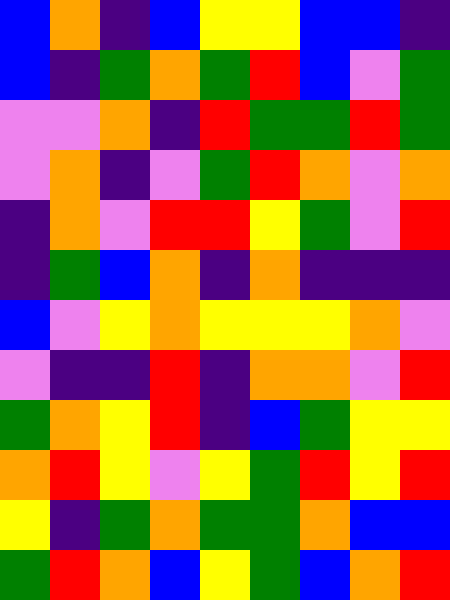[["blue", "orange", "indigo", "blue", "yellow", "yellow", "blue", "blue", "indigo"], ["blue", "indigo", "green", "orange", "green", "red", "blue", "violet", "green"], ["violet", "violet", "orange", "indigo", "red", "green", "green", "red", "green"], ["violet", "orange", "indigo", "violet", "green", "red", "orange", "violet", "orange"], ["indigo", "orange", "violet", "red", "red", "yellow", "green", "violet", "red"], ["indigo", "green", "blue", "orange", "indigo", "orange", "indigo", "indigo", "indigo"], ["blue", "violet", "yellow", "orange", "yellow", "yellow", "yellow", "orange", "violet"], ["violet", "indigo", "indigo", "red", "indigo", "orange", "orange", "violet", "red"], ["green", "orange", "yellow", "red", "indigo", "blue", "green", "yellow", "yellow"], ["orange", "red", "yellow", "violet", "yellow", "green", "red", "yellow", "red"], ["yellow", "indigo", "green", "orange", "green", "green", "orange", "blue", "blue"], ["green", "red", "orange", "blue", "yellow", "green", "blue", "orange", "red"]]